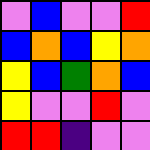[["violet", "blue", "violet", "violet", "red"], ["blue", "orange", "blue", "yellow", "orange"], ["yellow", "blue", "green", "orange", "blue"], ["yellow", "violet", "violet", "red", "violet"], ["red", "red", "indigo", "violet", "violet"]]